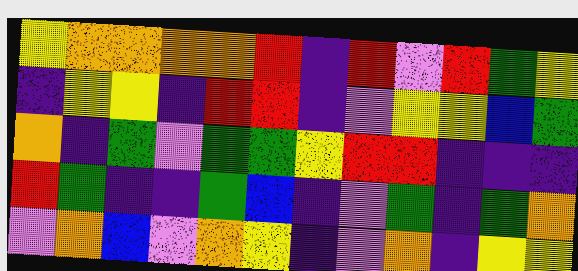[["yellow", "orange", "orange", "orange", "orange", "red", "indigo", "red", "violet", "red", "green", "yellow"], ["indigo", "yellow", "yellow", "indigo", "red", "red", "indigo", "violet", "yellow", "yellow", "blue", "green"], ["orange", "indigo", "green", "violet", "green", "green", "yellow", "red", "red", "indigo", "indigo", "indigo"], ["red", "green", "indigo", "indigo", "green", "blue", "indigo", "violet", "green", "indigo", "green", "orange"], ["violet", "orange", "blue", "violet", "orange", "yellow", "indigo", "violet", "orange", "indigo", "yellow", "yellow"]]